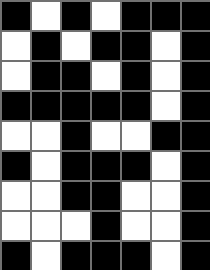[["black", "white", "black", "white", "black", "black", "black"], ["white", "black", "white", "black", "black", "white", "black"], ["white", "black", "black", "white", "black", "white", "black"], ["black", "black", "black", "black", "black", "white", "black"], ["white", "white", "black", "white", "white", "black", "black"], ["black", "white", "black", "black", "black", "white", "black"], ["white", "white", "black", "black", "white", "white", "black"], ["white", "white", "white", "black", "white", "white", "black"], ["black", "white", "black", "black", "black", "white", "black"]]